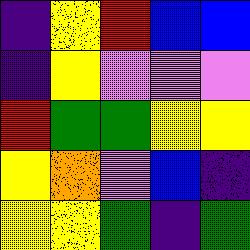[["indigo", "yellow", "red", "blue", "blue"], ["indigo", "yellow", "violet", "violet", "violet"], ["red", "green", "green", "yellow", "yellow"], ["yellow", "orange", "violet", "blue", "indigo"], ["yellow", "yellow", "green", "indigo", "green"]]